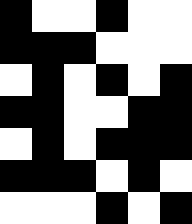[["black", "white", "white", "black", "white", "white"], ["black", "black", "black", "white", "white", "white"], ["white", "black", "white", "black", "white", "black"], ["black", "black", "white", "white", "black", "black"], ["white", "black", "white", "black", "black", "black"], ["black", "black", "black", "white", "black", "white"], ["white", "white", "white", "black", "white", "black"]]